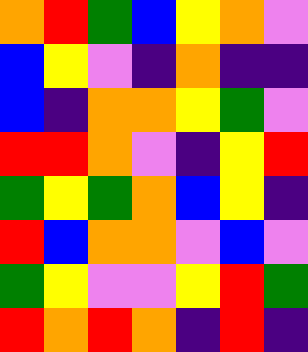[["orange", "red", "green", "blue", "yellow", "orange", "violet"], ["blue", "yellow", "violet", "indigo", "orange", "indigo", "indigo"], ["blue", "indigo", "orange", "orange", "yellow", "green", "violet"], ["red", "red", "orange", "violet", "indigo", "yellow", "red"], ["green", "yellow", "green", "orange", "blue", "yellow", "indigo"], ["red", "blue", "orange", "orange", "violet", "blue", "violet"], ["green", "yellow", "violet", "violet", "yellow", "red", "green"], ["red", "orange", "red", "orange", "indigo", "red", "indigo"]]